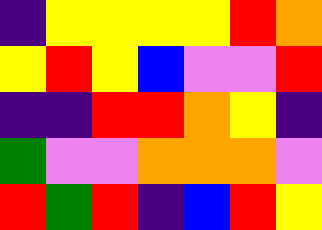[["indigo", "yellow", "yellow", "yellow", "yellow", "red", "orange"], ["yellow", "red", "yellow", "blue", "violet", "violet", "red"], ["indigo", "indigo", "red", "red", "orange", "yellow", "indigo"], ["green", "violet", "violet", "orange", "orange", "orange", "violet"], ["red", "green", "red", "indigo", "blue", "red", "yellow"]]